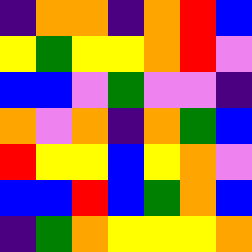[["indigo", "orange", "orange", "indigo", "orange", "red", "blue"], ["yellow", "green", "yellow", "yellow", "orange", "red", "violet"], ["blue", "blue", "violet", "green", "violet", "violet", "indigo"], ["orange", "violet", "orange", "indigo", "orange", "green", "blue"], ["red", "yellow", "yellow", "blue", "yellow", "orange", "violet"], ["blue", "blue", "red", "blue", "green", "orange", "blue"], ["indigo", "green", "orange", "yellow", "yellow", "yellow", "orange"]]